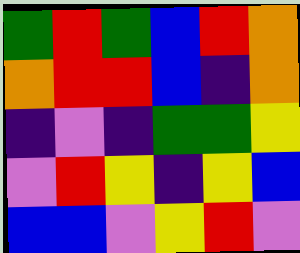[["green", "red", "green", "blue", "red", "orange"], ["orange", "red", "red", "blue", "indigo", "orange"], ["indigo", "violet", "indigo", "green", "green", "yellow"], ["violet", "red", "yellow", "indigo", "yellow", "blue"], ["blue", "blue", "violet", "yellow", "red", "violet"]]